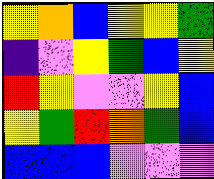[["yellow", "orange", "blue", "yellow", "yellow", "green"], ["indigo", "violet", "yellow", "green", "blue", "yellow"], ["red", "yellow", "violet", "violet", "yellow", "blue"], ["yellow", "green", "red", "orange", "green", "blue"], ["blue", "blue", "blue", "violet", "violet", "violet"]]